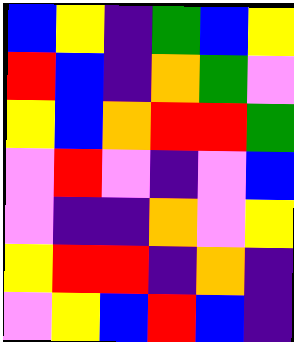[["blue", "yellow", "indigo", "green", "blue", "yellow"], ["red", "blue", "indigo", "orange", "green", "violet"], ["yellow", "blue", "orange", "red", "red", "green"], ["violet", "red", "violet", "indigo", "violet", "blue"], ["violet", "indigo", "indigo", "orange", "violet", "yellow"], ["yellow", "red", "red", "indigo", "orange", "indigo"], ["violet", "yellow", "blue", "red", "blue", "indigo"]]